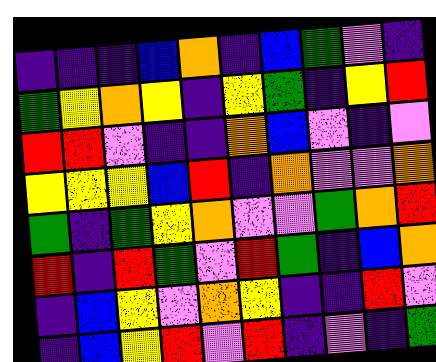[["indigo", "indigo", "indigo", "blue", "orange", "indigo", "blue", "green", "violet", "indigo"], ["green", "yellow", "orange", "yellow", "indigo", "yellow", "green", "indigo", "yellow", "red"], ["red", "red", "violet", "indigo", "indigo", "orange", "blue", "violet", "indigo", "violet"], ["yellow", "yellow", "yellow", "blue", "red", "indigo", "orange", "violet", "violet", "orange"], ["green", "indigo", "green", "yellow", "orange", "violet", "violet", "green", "orange", "red"], ["red", "indigo", "red", "green", "violet", "red", "green", "indigo", "blue", "orange"], ["indigo", "blue", "yellow", "violet", "orange", "yellow", "indigo", "indigo", "red", "violet"], ["indigo", "blue", "yellow", "red", "violet", "red", "indigo", "violet", "indigo", "green"]]